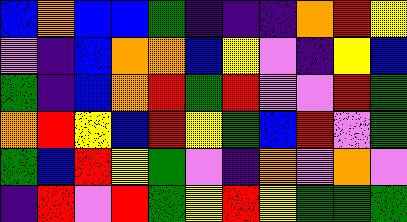[["blue", "orange", "blue", "blue", "green", "indigo", "indigo", "indigo", "orange", "red", "yellow"], ["violet", "indigo", "blue", "orange", "orange", "blue", "yellow", "violet", "indigo", "yellow", "blue"], ["green", "indigo", "blue", "orange", "red", "green", "red", "violet", "violet", "red", "green"], ["orange", "red", "yellow", "blue", "red", "yellow", "green", "blue", "red", "violet", "green"], ["green", "blue", "red", "yellow", "green", "violet", "indigo", "orange", "violet", "orange", "violet"], ["indigo", "red", "violet", "red", "green", "yellow", "red", "yellow", "green", "green", "green"]]